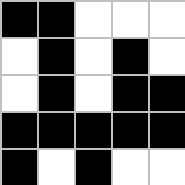[["black", "black", "white", "white", "white"], ["white", "black", "white", "black", "white"], ["white", "black", "white", "black", "black"], ["black", "black", "black", "black", "black"], ["black", "white", "black", "white", "white"]]